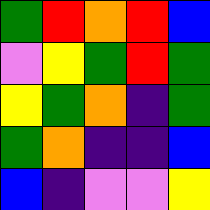[["green", "red", "orange", "red", "blue"], ["violet", "yellow", "green", "red", "green"], ["yellow", "green", "orange", "indigo", "green"], ["green", "orange", "indigo", "indigo", "blue"], ["blue", "indigo", "violet", "violet", "yellow"]]